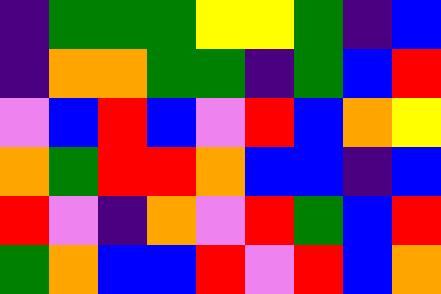[["indigo", "green", "green", "green", "yellow", "yellow", "green", "indigo", "blue"], ["indigo", "orange", "orange", "green", "green", "indigo", "green", "blue", "red"], ["violet", "blue", "red", "blue", "violet", "red", "blue", "orange", "yellow"], ["orange", "green", "red", "red", "orange", "blue", "blue", "indigo", "blue"], ["red", "violet", "indigo", "orange", "violet", "red", "green", "blue", "red"], ["green", "orange", "blue", "blue", "red", "violet", "red", "blue", "orange"]]